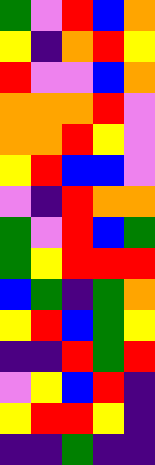[["green", "violet", "red", "blue", "orange"], ["yellow", "indigo", "orange", "red", "yellow"], ["red", "violet", "violet", "blue", "orange"], ["orange", "orange", "orange", "red", "violet"], ["orange", "orange", "red", "yellow", "violet"], ["yellow", "red", "blue", "blue", "violet"], ["violet", "indigo", "red", "orange", "orange"], ["green", "violet", "red", "blue", "green"], ["green", "yellow", "red", "red", "red"], ["blue", "green", "indigo", "green", "orange"], ["yellow", "red", "blue", "green", "yellow"], ["indigo", "indigo", "red", "green", "red"], ["violet", "yellow", "blue", "red", "indigo"], ["yellow", "red", "red", "yellow", "indigo"], ["indigo", "indigo", "green", "indigo", "indigo"]]